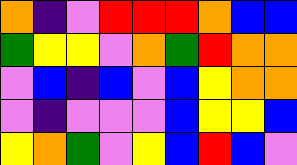[["orange", "indigo", "violet", "red", "red", "red", "orange", "blue", "blue"], ["green", "yellow", "yellow", "violet", "orange", "green", "red", "orange", "orange"], ["violet", "blue", "indigo", "blue", "violet", "blue", "yellow", "orange", "orange"], ["violet", "indigo", "violet", "violet", "violet", "blue", "yellow", "yellow", "blue"], ["yellow", "orange", "green", "violet", "yellow", "blue", "red", "blue", "violet"]]